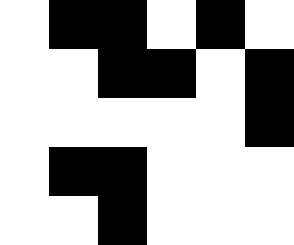[["white", "black", "black", "white", "black", "white"], ["white", "white", "black", "black", "white", "black"], ["white", "white", "white", "white", "white", "black"], ["white", "black", "black", "white", "white", "white"], ["white", "white", "black", "white", "white", "white"]]